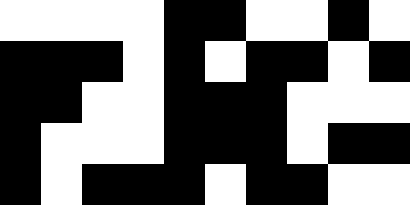[["white", "white", "white", "white", "black", "black", "white", "white", "black", "white"], ["black", "black", "black", "white", "black", "white", "black", "black", "white", "black"], ["black", "black", "white", "white", "black", "black", "black", "white", "white", "white"], ["black", "white", "white", "white", "black", "black", "black", "white", "black", "black"], ["black", "white", "black", "black", "black", "white", "black", "black", "white", "white"]]